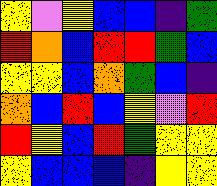[["yellow", "violet", "yellow", "blue", "blue", "indigo", "green"], ["red", "orange", "blue", "red", "red", "green", "blue"], ["yellow", "yellow", "blue", "orange", "green", "blue", "indigo"], ["orange", "blue", "red", "blue", "yellow", "violet", "red"], ["red", "yellow", "blue", "red", "green", "yellow", "yellow"], ["yellow", "blue", "blue", "blue", "indigo", "yellow", "yellow"]]